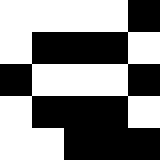[["white", "white", "white", "white", "black"], ["white", "black", "black", "black", "white"], ["black", "white", "white", "white", "black"], ["white", "black", "black", "black", "white"], ["white", "white", "black", "black", "black"]]